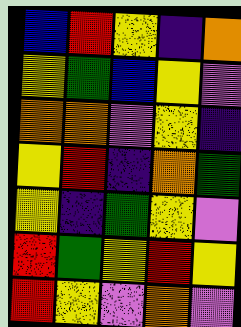[["blue", "red", "yellow", "indigo", "orange"], ["yellow", "green", "blue", "yellow", "violet"], ["orange", "orange", "violet", "yellow", "indigo"], ["yellow", "red", "indigo", "orange", "green"], ["yellow", "indigo", "green", "yellow", "violet"], ["red", "green", "yellow", "red", "yellow"], ["red", "yellow", "violet", "orange", "violet"]]